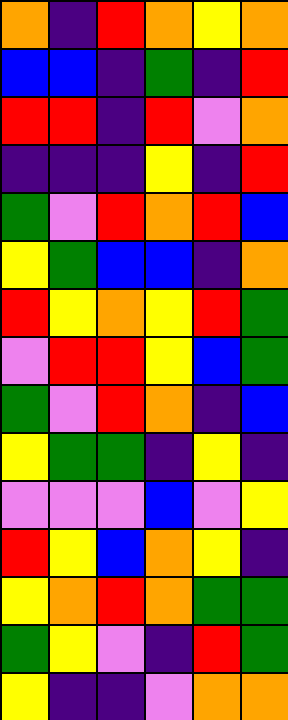[["orange", "indigo", "red", "orange", "yellow", "orange"], ["blue", "blue", "indigo", "green", "indigo", "red"], ["red", "red", "indigo", "red", "violet", "orange"], ["indigo", "indigo", "indigo", "yellow", "indigo", "red"], ["green", "violet", "red", "orange", "red", "blue"], ["yellow", "green", "blue", "blue", "indigo", "orange"], ["red", "yellow", "orange", "yellow", "red", "green"], ["violet", "red", "red", "yellow", "blue", "green"], ["green", "violet", "red", "orange", "indigo", "blue"], ["yellow", "green", "green", "indigo", "yellow", "indigo"], ["violet", "violet", "violet", "blue", "violet", "yellow"], ["red", "yellow", "blue", "orange", "yellow", "indigo"], ["yellow", "orange", "red", "orange", "green", "green"], ["green", "yellow", "violet", "indigo", "red", "green"], ["yellow", "indigo", "indigo", "violet", "orange", "orange"]]